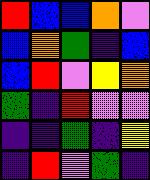[["red", "blue", "blue", "orange", "violet"], ["blue", "orange", "green", "indigo", "blue"], ["blue", "red", "violet", "yellow", "orange"], ["green", "indigo", "red", "violet", "violet"], ["indigo", "indigo", "green", "indigo", "yellow"], ["indigo", "red", "violet", "green", "indigo"]]